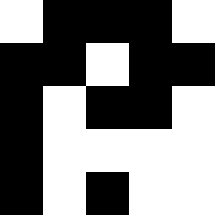[["white", "black", "black", "black", "white"], ["black", "black", "white", "black", "black"], ["black", "white", "black", "black", "white"], ["black", "white", "white", "white", "white"], ["black", "white", "black", "white", "white"]]